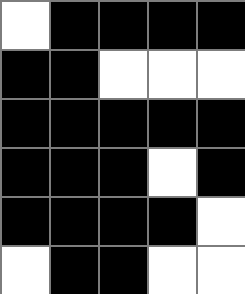[["white", "black", "black", "black", "black"], ["black", "black", "white", "white", "white"], ["black", "black", "black", "black", "black"], ["black", "black", "black", "white", "black"], ["black", "black", "black", "black", "white"], ["white", "black", "black", "white", "white"]]